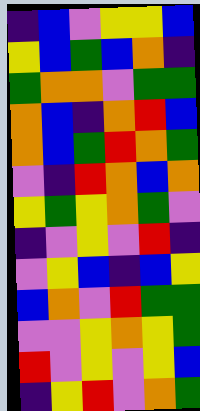[["indigo", "blue", "violet", "yellow", "yellow", "blue"], ["yellow", "blue", "green", "blue", "orange", "indigo"], ["green", "orange", "orange", "violet", "green", "green"], ["orange", "blue", "indigo", "orange", "red", "blue"], ["orange", "blue", "green", "red", "orange", "green"], ["violet", "indigo", "red", "orange", "blue", "orange"], ["yellow", "green", "yellow", "orange", "green", "violet"], ["indigo", "violet", "yellow", "violet", "red", "indigo"], ["violet", "yellow", "blue", "indigo", "blue", "yellow"], ["blue", "orange", "violet", "red", "green", "green"], ["violet", "violet", "yellow", "orange", "yellow", "green"], ["red", "violet", "yellow", "violet", "yellow", "blue"], ["indigo", "yellow", "red", "violet", "orange", "green"]]